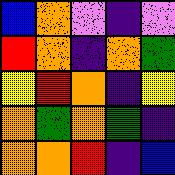[["blue", "orange", "violet", "indigo", "violet"], ["red", "orange", "indigo", "orange", "green"], ["yellow", "red", "orange", "indigo", "yellow"], ["orange", "green", "orange", "green", "indigo"], ["orange", "orange", "red", "indigo", "blue"]]